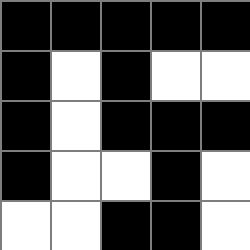[["black", "black", "black", "black", "black"], ["black", "white", "black", "white", "white"], ["black", "white", "black", "black", "black"], ["black", "white", "white", "black", "white"], ["white", "white", "black", "black", "white"]]